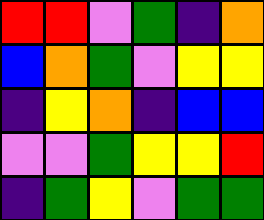[["red", "red", "violet", "green", "indigo", "orange"], ["blue", "orange", "green", "violet", "yellow", "yellow"], ["indigo", "yellow", "orange", "indigo", "blue", "blue"], ["violet", "violet", "green", "yellow", "yellow", "red"], ["indigo", "green", "yellow", "violet", "green", "green"]]